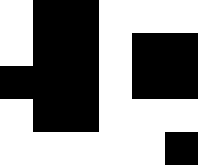[["white", "black", "black", "white", "white", "white"], ["white", "black", "black", "white", "black", "black"], ["black", "black", "black", "white", "black", "black"], ["white", "black", "black", "white", "white", "white"], ["white", "white", "white", "white", "white", "black"]]